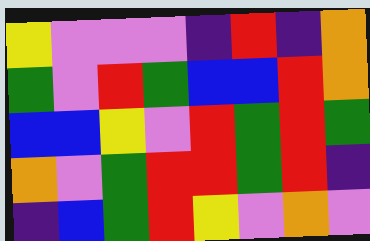[["yellow", "violet", "violet", "violet", "indigo", "red", "indigo", "orange"], ["green", "violet", "red", "green", "blue", "blue", "red", "orange"], ["blue", "blue", "yellow", "violet", "red", "green", "red", "green"], ["orange", "violet", "green", "red", "red", "green", "red", "indigo"], ["indigo", "blue", "green", "red", "yellow", "violet", "orange", "violet"]]